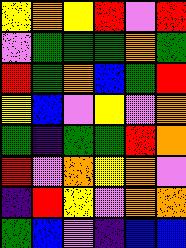[["yellow", "orange", "yellow", "red", "violet", "red"], ["violet", "green", "green", "green", "orange", "green"], ["red", "green", "orange", "blue", "green", "red"], ["yellow", "blue", "violet", "yellow", "violet", "orange"], ["green", "indigo", "green", "green", "red", "orange"], ["red", "violet", "orange", "yellow", "orange", "violet"], ["indigo", "red", "yellow", "violet", "orange", "orange"], ["green", "blue", "violet", "indigo", "blue", "blue"]]